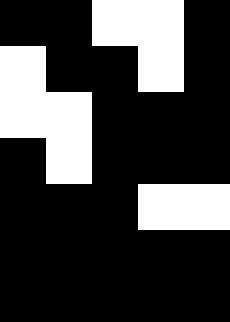[["black", "black", "white", "white", "black"], ["white", "black", "black", "white", "black"], ["white", "white", "black", "black", "black"], ["black", "white", "black", "black", "black"], ["black", "black", "black", "white", "white"], ["black", "black", "black", "black", "black"], ["black", "black", "black", "black", "black"]]